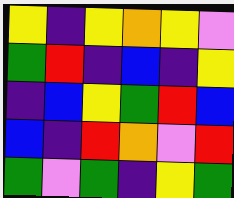[["yellow", "indigo", "yellow", "orange", "yellow", "violet"], ["green", "red", "indigo", "blue", "indigo", "yellow"], ["indigo", "blue", "yellow", "green", "red", "blue"], ["blue", "indigo", "red", "orange", "violet", "red"], ["green", "violet", "green", "indigo", "yellow", "green"]]